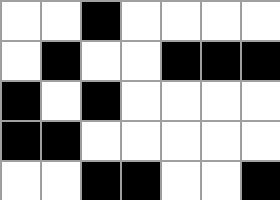[["white", "white", "black", "white", "white", "white", "white"], ["white", "black", "white", "white", "black", "black", "black"], ["black", "white", "black", "white", "white", "white", "white"], ["black", "black", "white", "white", "white", "white", "white"], ["white", "white", "black", "black", "white", "white", "black"]]